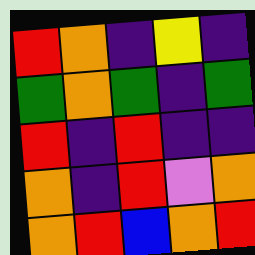[["red", "orange", "indigo", "yellow", "indigo"], ["green", "orange", "green", "indigo", "green"], ["red", "indigo", "red", "indigo", "indigo"], ["orange", "indigo", "red", "violet", "orange"], ["orange", "red", "blue", "orange", "red"]]